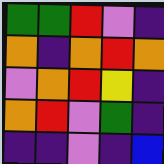[["green", "green", "red", "violet", "indigo"], ["orange", "indigo", "orange", "red", "orange"], ["violet", "orange", "red", "yellow", "indigo"], ["orange", "red", "violet", "green", "indigo"], ["indigo", "indigo", "violet", "indigo", "blue"]]